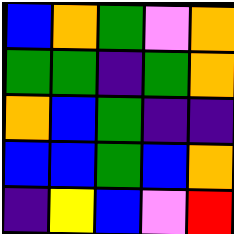[["blue", "orange", "green", "violet", "orange"], ["green", "green", "indigo", "green", "orange"], ["orange", "blue", "green", "indigo", "indigo"], ["blue", "blue", "green", "blue", "orange"], ["indigo", "yellow", "blue", "violet", "red"]]